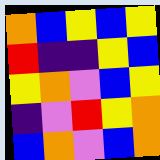[["orange", "blue", "yellow", "blue", "yellow"], ["red", "indigo", "indigo", "yellow", "blue"], ["yellow", "orange", "violet", "blue", "yellow"], ["indigo", "violet", "red", "yellow", "orange"], ["blue", "orange", "violet", "blue", "orange"]]